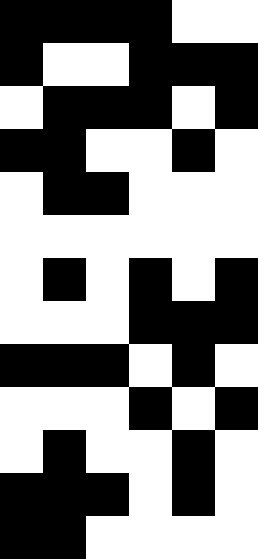[["black", "black", "black", "black", "white", "white"], ["black", "white", "white", "black", "black", "black"], ["white", "black", "black", "black", "white", "black"], ["black", "black", "white", "white", "black", "white"], ["white", "black", "black", "white", "white", "white"], ["white", "white", "white", "white", "white", "white"], ["white", "black", "white", "black", "white", "black"], ["white", "white", "white", "black", "black", "black"], ["black", "black", "black", "white", "black", "white"], ["white", "white", "white", "black", "white", "black"], ["white", "black", "white", "white", "black", "white"], ["black", "black", "black", "white", "black", "white"], ["black", "black", "white", "white", "white", "white"]]